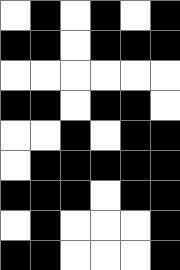[["white", "black", "white", "black", "white", "black"], ["black", "black", "white", "black", "black", "black"], ["white", "white", "white", "white", "white", "white"], ["black", "black", "white", "black", "black", "white"], ["white", "white", "black", "white", "black", "black"], ["white", "black", "black", "black", "black", "black"], ["black", "black", "black", "white", "black", "black"], ["white", "black", "white", "white", "white", "black"], ["black", "black", "white", "white", "white", "black"]]